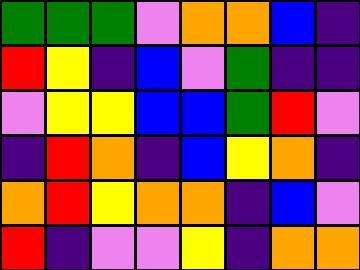[["green", "green", "green", "violet", "orange", "orange", "blue", "indigo"], ["red", "yellow", "indigo", "blue", "violet", "green", "indigo", "indigo"], ["violet", "yellow", "yellow", "blue", "blue", "green", "red", "violet"], ["indigo", "red", "orange", "indigo", "blue", "yellow", "orange", "indigo"], ["orange", "red", "yellow", "orange", "orange", "indigo", "blue", "violet"], ["red", "indigo", "violet", "violet", "yellow", "indigo", "orange", "orange"]]